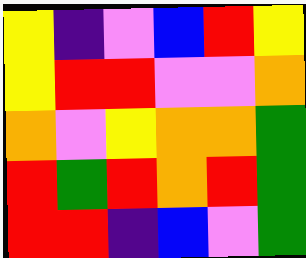[["yellow", "indigo", "violet", "blue", "red", "yellow"], ["yellow", "red", "red", "violet", "violet", "orange"], ["orange", "violet", "yellow", "orange", "orange", "green"], ["red", "green", "red", "orange", "red", "green"], ["red", "red", "indigo", "blue", "violet", "green"]]